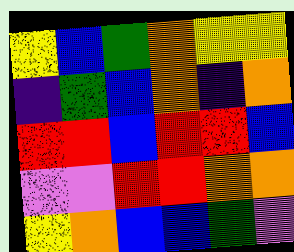[["yellow", "blue", "green", "orange", "yellow", "yellow"], ["indigo", "green", "blue", "orange", "indigo", "orange"], ["red", "red", "blue", "red", "red", "blue"], ["violet", "violet", "red", "red", "orange", "orange"], ["yellow", "orange", "blue", "blue", "green", "violet"]]